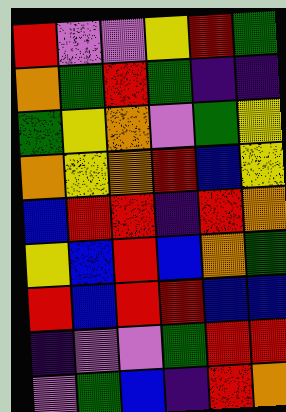[["red", "violet", "violet", "yellow", "red", "green"], ["orange", "green", "red", "green", "indigo", "indigo"], ["green", "yellow", "orange", "violet", "green", "yellow"], ["orange", "yellow", "orange", "red", "blue", "yellow"], ["blue", "red", "red", "indigo", "red", "orange"], ["yellow", "blue", "red", "blue", "orange", "green"], ["red", "blue", "red", "red", "blue", "blue"], ["indigo", "violet", "violet", "green", "red", "red"], ["violet", "green", "blue", "indigo", "red", "orange"]]